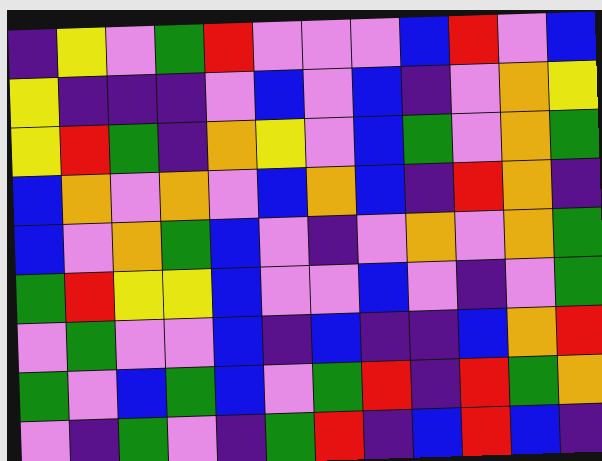[["indigo", "yellow", "violet", "green", "red", "violet", "violet", "violet", "blue", "red", "violet", "blue"], ["yellow", "indigo", "indigo", "indigo", "violet", "blue", "violet", "blue", "indigo", "violet", "orange", "yellow"], ["yellow", "red", "green", "indigo", "orange", "yellow", "violet", "blue", "green", "violet", "orange", "green"], ["blue", "orange", "violet", "orange", "violet", "blue", "orange", "blue", "indigo", "red", "orange", "indigo"], ["blue", "violet", "orange", "green", "blue", "violet", "indigo", "violet", "orange", "violet", "orange", "green"], ["green", "red", "yellow", "yellow", "blue", "violet", "violet", "blue", "violet", "indigo", "violet", "green"], ["violet", "green", "violet", "violet", "blue", "indigo", "blue", "indigo", "indigo", "blue", "orange", "red"], ["green", "violet", "blue", "green", "blue", "violet", "green", "red", "indigo", "red", "green", "orange"], ["violet", "indigo", "green", "violet", "indigo", "green", "red", "indigo", "blue", "red", "blue", "indigo"]]